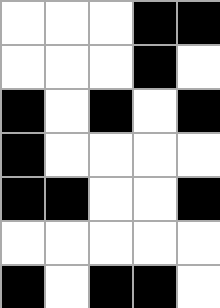[["white", "white", "white", "black", "black"], ["white", "white", "white", "black", "white"], ["black", "white", "black", "white", "black"], ["black", "white", "white", "white", "white"], ["black", "black", "white", "white", "black"], ["white", "white", "white", "white", "white"], ["black", "white", "black", "black", "white"]]